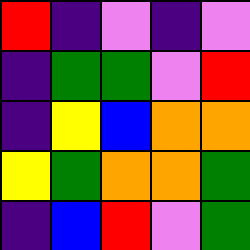[["red", "indigo", "violet", "indigo", "violet"], ["indigo", "green", "green", "violet", "red"], ["indigo", "yellow", "blue", "orange", "orange"], ["yellow", "green", "orange", "orange", "green"], ["indigo", "blue", "red", "violet", "green"]]